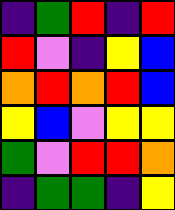[["indigo", "green", "red", "indigo", "red"], ["red", "violet", "indigo", "yellow", "blue"], ["orange", "red", "orange", "red", "blue"], ["yellow", "blue", "violet", "yellow", "yellow"], ["green", "violet", "red", "red", "orange"], ["indigo", "green", "green", "indigo", "yellow"]]